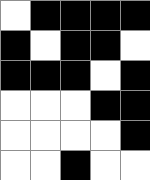[["white", "black", "black", "black", "black"], ["black", "white", "black", "black", "white"], ["black", "black", "black", "white", "black"], ["white", "white", "white", "black", "black"], ["white", "white", "white", "white", "black"], ["white", "white", "black", "white", "white"]]